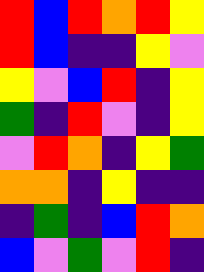[["red", "blue", "red", "orange", "red", "yellow"], ["red", "blue", "indigo", "indigo", "yellow", "violet"], ["yellow", "violet", "blue", "red", "indigo", "yellow"], ["green", "indigo", "red", "violet", "indigo", "yellow"], ["violet", "red", "orange", "indigo", "yellow", "green"], ["orange", "orange", "indigo", "yellow", "indigo", "indigo"], ["indigo", "green", "indigo", "blue", "red", "orange"], ["blue", "violet", "green", "violet", "red", "indigo"]]